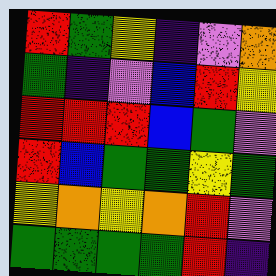[["red", "green", "yellow", "indigo", "violet", "orange"], ["green", "indigo", "violet", "blue", "red", "yellow"], ["red", "red", "red", "blue", "green", "violet"], ["red", "blue", "green", "green", "yellow", "green"], ["yellow", "orange", "yellow", "orange", "red", "violet"], ["green", "green", "green", "green", "red", "indigo"]]